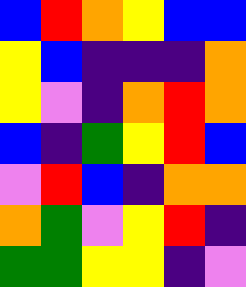[["blue", "red", "orange", "yellow", "blue", "blue"], ["yellow", "blue", "indigo", "indigo", "indigo", "orange"], ["yellow", "violet", "indigo", "orange", "red", "orange"], ["blue", "indigo", "green", "yellow", "red", "blue"], ["violet", "red", "blue", "indigo", "orange", "orange"], ["orange", "green", "violet", "yellow", "red", "indigo"], ["green", "green", "yellow", "yellow", "indigo", "violet"]]